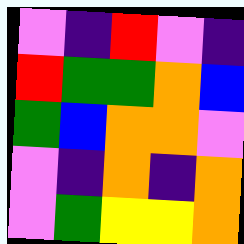[["violet", "indigo", "red", "violet", "indigo"], ["red", "green", "green", "orange", "blue"], ["green", "blue", "orange", "orange", "violet"], ["violet", "indigo", "orange", "indigo", "orange"], ["violet", "green", "yellow", "yellow", "orange"]]